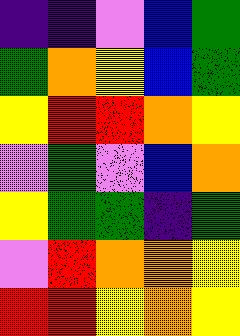[["indigo", "indigo", "violet", "blue", "green"], ["green", "orange", "yellow", "blue", "green"], ["yellow", "red", "red", "orange", "yellow"], ["violet", "green", "violet", "blue", "orange"], ["yellow", "green", "green", "indigo", "green"], ["violet", "red", "orange", "orange", "yellow"], ["red", "red", "yellow", "orange", "yellow"]]